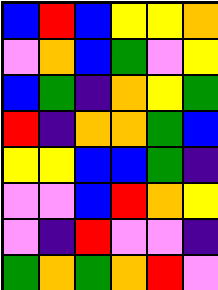[["blue", "red", "blue", "yellow", "yellow", "orange"], ["violet", "orange", "blue", "green", "violet", "yellow"], ["blue", "green", "indigo", "orange", "yellow", "green"], ["red", "indigo", "orange", "orange", "green", "blue"], ["yellow", "yellow", "blue", "blue", "green", "indigo"], ["violet", "violet", "blue", "red", "orange", "yellow"], ["violet", "indigo", "red", "violet", "violet", "indigo"], ["green", "orange", "green", "orange", "red", "violet"]]